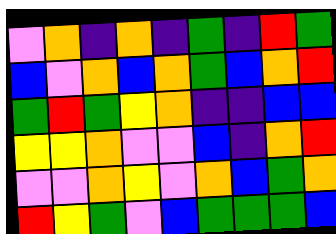[["violet", "orange", "indigo", "orange", "indigo", "green", "indigo", "red", "green"], ["blue", "violet", "orange", "blue", "orange", "green", "blue", "orange", "red"], ["green", "red", "green", "yellow", "orange", "indigo", "indigo", "blue", "blue"], ["yellow", "yellow", "orange", "violet", "violet", "blue", "indigo", "orange", "red"], ["violet", "violet", "orange", "yellow", "violet", "orange", "blue", "green", "orange"], ["red", "yellow", "green", "violet", "blue", "green", "green", "green", "blue"]]